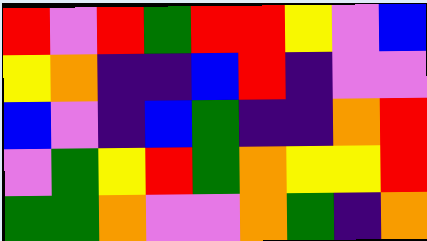[["red", "violet", "red", "green", "red", "red", "yellow", "violet", "blue"], ["yellow", "orange", "indigo", "indigo", "blue", "red", "indigo", "violet", "violet"], ["blue", "violet", "indigo", "blue", "green", "indigo", "indigo", "orange", "red"], ["violet", "green", "yellow", "red", "green", "orange", "yellow", "yellow", "red"], ["green", "green", "orange", "violet", "violet", "orange", "green", "indigo", "orange"]]